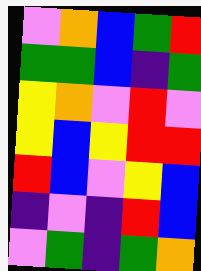[["violet", "orange", "blue", "green", "red"], ["green", "green", "blue", "indigo", "green"], ["yellow", "orange", "violet", "red", "violet"], ["yellow", "blue", "yellow", "red", "red"], ["red", "blue", "violet", "yellow", "blue"], ["indigo", "violet", "indigo", "red", "blue"], ["violet", "green", "indigo", "green", "orange"]]